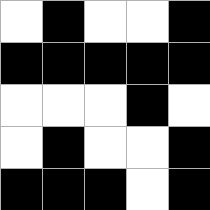[["white", "black", "white", "white", "black"], ["black", "black", "black", "black", "black"], ["white", "white", "white", "black", "white"], ["white", "black", "white", "white", "black"], ["black", "black", "black", "white", "black"]]